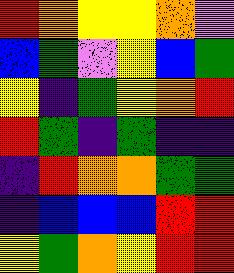[["red", "orange", "yellow", "yellow", "orange", "violet"], ["blue", "green", "violet", "yellow", "blue", "green"], ["yellow", "indigo", "green", "yellow", "orange", "red"], ["red", "green", "indigo", "green", "indigo", "indigo"], ["indigo", "red", "orange", "orange", "green", "green"], ["indigo", "blue", "blue", "blue", "red", "red"], ["yellow", "green", "orange", "yellow", "red", "red"]]